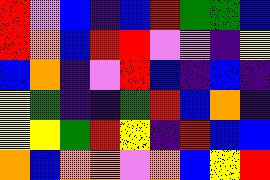[["red", "violet", "blue", "indigo", "blue", "red", "green", "green", "blue"], ["red", "orange", "blue", "red", "red", "violet", "violet", "indigo", "yellow"], ["blue", "orange", "indigo", "violet", "red", "blue", "indigo", "blue", "indigo"], ["yellow", "green", "indigo", "indigo", "green", "red", "blue", "orange", "indigo"], ["yellow", "yellow", "green", "red", "yellow", "indigo", "red", "blue", "blue"], ["orange", "blue", "orange", "orange", "violet", "orange", "blue", "yellow", "red"]]